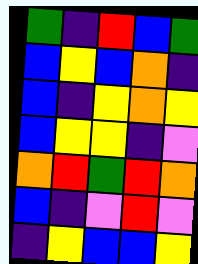[["green", "indigo", "red", "blue", "green"], ["blue", "yellow", "blue", "orange", "indigo"], ["blue", "indigo", "yellow", "orange", "yellow"], ["blue", "yellow", "yellow", "indigo", "violet"], ["orange", "red", "green", "red", "orange"], ["blue", "indigo", "violet", "red", "violet"], ["indigo", "yellow", "blue", "blue", "yellow"]]